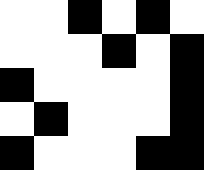[["white", "white", "black", "white", "black", "white"], ["white", "white", "white", "black", "white", "black"], ["black", "white", "white", "white", "white", "black"], ["white", "black", "white", "white", "white", "black"], ["black", "white", "white", "white", "black", "black"]]